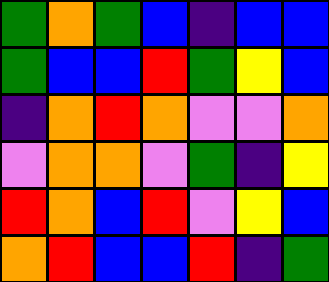[["green", "orange", "green", "blue", "indigo", "blue", "blue"], ["green", "blue", "blue", "red", "green", "yellow", "blue"], ["indigo", "orange", "red", "orange", "violet", "violet", "orange"], ["violet", "orange", "orange", "violet", "green", "indigo", "yellow"], ["red", "orange", "blue", "red", "violet", "yellow", "blue"], ["orange", "red", "blue", "blue", "red", "indigo", "green"]]